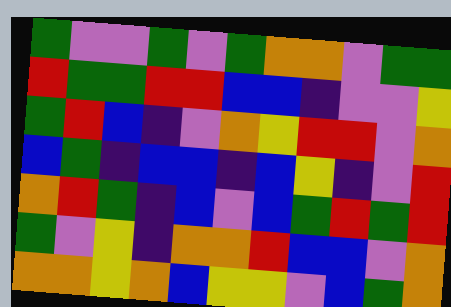[["green", "violet", "violet", "green", "violet", "green", "orange", "orange", "violet", "green", "green"], ["red", "green", "green", "red", "red", "blue", "blue", "indigo", "violet", "violet", "yellow"], ["green", "red", "blue", "indigo", "violet", "orange", "yellow", "red", "red", "violet", "orange"], ["blue", "green", "indigo", "blue", "blue", "indigo", "blue", "yellow", "indigo", "violet", "red"], ["orange", "red", "green", "indigo", "blue", "violet", "blue", "green", "red", "green", "red"], ["green", "violet", "yellow", "indigo", "orange", "orange", "red", "blue", "blue", "violet", "orange"], ["orange", "orange", "yellow", "orange", "blue", "yellow", "yellow", "violet", "blue", "green", "orange"]]